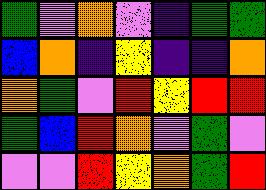[["green", "violet", "orange", "violet", "indigo", "green", "green"], ["blue", "orange", "indigo", "yellow", "indigo", "indigo", "orange"], ["orange", "green", "violet", "red", "yellow", "red", "red"], ["green", "blue", "red", "orange", "violet", "green", "violet"], ["violet", "violet", "red", "yellow", "orange", "green", "red"]]